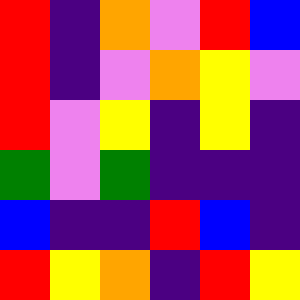[["red", "indigo", "orange", "violet", "red", "blue"], ["red", "indigo", "violet", "orange", "yellow", "violet"], ["red", "violet", "yellow", "indigo", "yellow", "indigo"], ["green", "violet", "green", "indigo", "indigo", "indigo"], ["blue", "indigo", "indigo", "red", "blue", "indigo"], ["red", "yellow", "orange", "indigo", "red", "yellow"]]